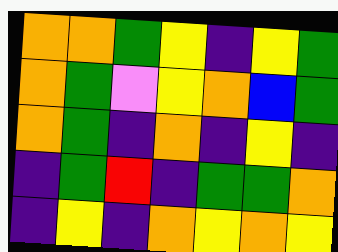[["orange", "orange", "green", "yellow", "indigo", "yellow", "green"], ["orange", "green", "violet", "yellow", "orange", "blue", "green"], ["orange", "green", "indigo", "orange", "indigo", "yellow", "indigo"], ["indigo", "green", "red", "indigo", "green", "green", "orange"], ["indigo", "yellow", "indigo", "orange", "yellow", "orange", "yellow"]]